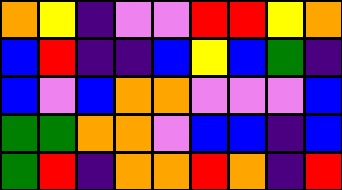[["orange", "yellow", "indigo", "violet", "violet", "red", "red", "yellow", "orange"], ["blue", "red", "indigo", "indigo", "blue", "yellow", "blue", "green", "indigo"], ["blue", "violet", "blue", "orange", "orange", "violet", "violet", "violet", "blue"], ["green", "green", "orange", "orange", "violet", "blue", "blue", "indigo", "blue"], ["green", "red", "indigo", "orange", "orange", "red", "orange", "indigo", "red"]]